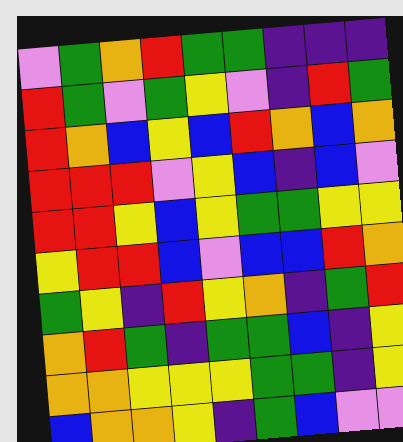[["violet", "green", "orange", "red", "green", "green", "indigo", "indigo", "indigo"], ["red", "green", "violet", "green", "yellow", "violet", "indigo", "red", "green"], ["red", "orange", "blue", "yellow", "blue", "red", "orange", "blue", "orange"], ["red", "red", "red", "violet", "yellow", "blue", "indigo", "blue", "violet"], ["red", "red", "yellow", "blue", "yellow", "green", "green", "yellow", "yellow"], ["yellow", "red", "red", "blue", "violet", "blue", "blue", "red", "orange"], ["green", "yellow", "indigo", "red", "yellow", "orange", "indigo", "green", "red"], ["orange", "red", "green", "indigo", "green", "green", "blue", "indigo", "yellow"], ["orange", "orange", "yellow", "yellow", "yellow", "green", "green", "indigo", "yellow"], ["blue", "orange", "orange", "yellow", "indigo", "green", "blue", "violet", "violet"]]